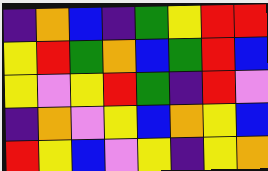[["indigo", "orange", "blue", "indigo", "green", "yellow", "red", "red"], ["yellow", "red", "green", "orange", "blue", "green", "red", "blue"], ["yellow", "violet", "yellow", "red", "green", "indigo", "red", "violet"], ["indigo", "orange", "violet", "yellow", "blue", "orange", "yellow", "blue"], ["red", "yellow", "blue", "violet", "yellow", "indigo", "yellow", "orange"]]